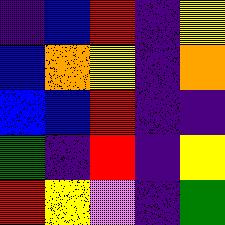[["indigo", "blue", "red", "indigo", "yellow"], ["blue", "orange", "yellow", "indigo", "orange"], ["blue", "blue", "red", "indigo", "indigo"], ["green", "indigo", "red", "indigo", "yellow"], ["red", "yellow", "violet", "indigo", "green"]]